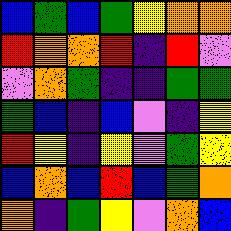[["blue", "green", "blue", "green", "yellow", "orange", "orange"], ["red", "orange", "orange", "red", "indigo", "red", "violet"], ["violet", "orange", "green", "indigo", "indigo", "green", "green"], ["green", "blue", "indigo", "blue", "violet", "indigo", "yellow"], ["red", "yellow", "indigo", "yellow", "violet", "green", "yellow"], ["blue", "orange", "blue", "red", "blue", "green", "orange"], ["orange", "indigo", "green", "yellow", "violet", "orange", "blue"]]